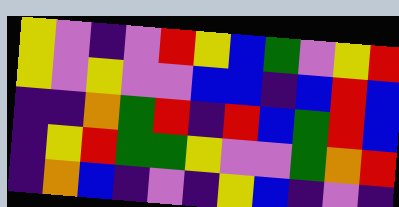[["yellow", "violet", "indigo", "violet", "red", "yellow", "blue", "green", "violet", "yellow", "red"], ["yellow", "violet", "yellow", "violet", "violet", "blue", "blue", "indigo", "blue", "red", "blue"], ["indigo", "indigo", "orange", "green", "red", "indigo", "red", "blue", "green", "red", "blue"], ["indigo", "yellow", "red", "green", "green", "yellow", "violet", "violet", "green", "orange", "red"], ["indigo", "orange", "blue", "indigo", "violet", "indigo", "yellow", "blue", "indigo", "violet", "indigo"]]